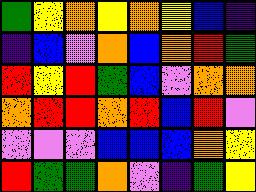[["green", "yellow", "orange", "yellow", "orange", "yellow", "blue", "indigo"], ["indigo", "blue", "violet", "orange", "blue", "orange", "red", "green"], ["red", "yellow", "red", "green", "blue", "violet", "orange", "orange"], ["orange", "red", "red", "orange", "red", "blue", "red", "violet"], ["violet", "violet", "violet", "blue", "blue", "blue", "orange", "yellow"], ["red", "green", "green", "orange", "violet", "indigo", "green", "yellow"]]